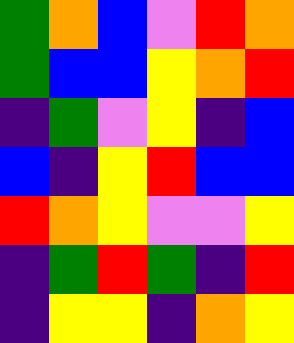[["green", "orange", "blue", "violet", "red", "orange"], ["green", "blue", "blue", "yellow", "orange", "red"], ["indigo", "green", "violet", "yellow", "indigo", "blue"], ["blue", "indigo", "yellow", "red", "blue", "blue"], ["red", "orange", "yellow", "violet", "violet", "yellow"], ["indigo", "green", "red", "green", "indigo", "red"], ["indigo", "yellow", "yellow", "indigo", "orange", "yellow"]]